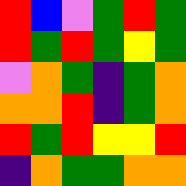[["red", "blue", "violet", "green", "red", "green"], ["red", "green", "red", "green", "yellow", "green"], ["violet", "orange", "green", "indigo", "green", "orange"], ["orange", "orange", "red", "indigo", "green", "orange"], ["red", "green", "red", "yellow", "yellow", "red"], ["indigo", "orange", "green", "green", "orange", "orange"]]